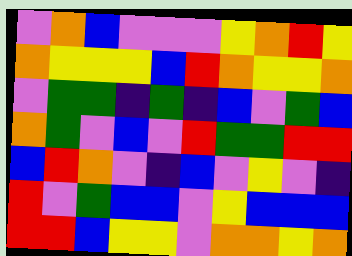[["violet", "orange", "blue", "violet", "violet", "violet", "yellow", "orange", "red", "yellow"], ["orange", "yellow", "yellow", "yellow", "blue", "red", "orange", "yellow", "yellow", "orange"], ["violet", "green", "green", "indigo", "green", "indigo", "blue", "violet", "green", "blue"], ["orange", "green", "violet", "blue", "violet", "red", "green", "green", "red", "red"], ["blue", "red", "orange", "violet", "indigo", "blue", "violet", "yellow", "violet", "indigo"], ["red", "violet", "green", "blue", "blue", "violet", "yellow", "blue", "blue", "blue"], ["red", "red", "blue", "yellow", "yellow", "violet", "orange", "orange", "yellow", "orange"]]